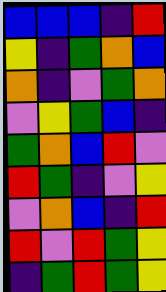[["blue", "blue", "blue", "indigo", "red"], ["yellow", "indigo", "green", "orange", "blue"], ["orange", "indigo", "violet", "green", "orange"], ["violet", "yellow", "green", "blue", "indigo"], ["green", "orange", "blue", "red", "violet"], ["red", "green", "indigo", "violet", "yellow"], ["violet", "orange", "blue", "indigo", "red"], ["red", "violet", "red", "green", "yellow"], ["indigo", "green", "red", "green", "yellow"]]